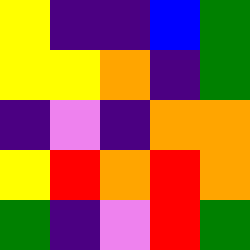[["yellow", "indigo", "indigo", "blue", "green"], ["yellow", "yellow", "orange", "indigo", "green"], ["indigo", "violet", "indigo", "orange", "orange"], ["yellow", "red", "orange", "red", "orange"], ["green", "indigo", "violet", "red", "green"]]